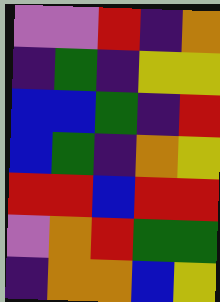[["violet", "violet", "red", "indigo", "orange"], ["indigo", "green", "indigo", "yellow", "yellow"], ["blue", "blue", "green", "indigo", "red"], ["blue", "green", "indigo", "orange", "yellow"], ["red", "red", "blue", "red", "red"], ["violet", "orange", "red", "green", "green"], ["indigo", "orange", "orange", "blue", "yellow"]]